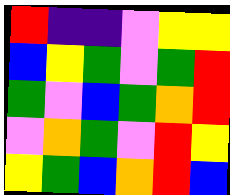[["red", "indigo", "indigo", "violet", "yellow", "yellow"], ["blue", "yellow", "green", "violet", "green", "red"], ["green", "violet", "blue", "green", "orange", "red"], ["violet", "orange", "green", "violet", "red", "yellow"], ["yellow", "green", "blue", "orange", "red", "blue"]]